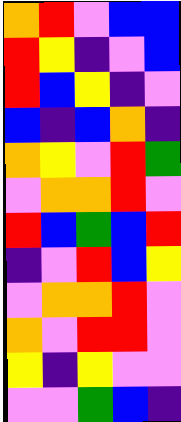[["orange", "red", "violet", "blue", "blue"], ["red", "yellow", "indigo", "violet", "blue"], ["red", "blue", "yellow", "indigo", "violet"], ["blue", "indigo", "blue", "orange", "indigo"], ["orange", "yellow", "violet", "red", "green"], ["violet", "orange", "orange", "red", "violet"], ["red", "blue", "green", "blue", "red"], ["indigo", "violet", "red", "blue", "yellow"], ["violet", "orange", "orange", "red", "violet"], ["orange", "violet", "red", "red", "violet"], ["yellow", "indigo", "yellow", "violet", "violet"], ["violet", "violet", "green", "blue", "indigo"]]